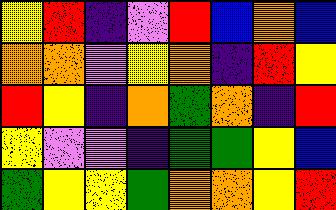[["yellow", "red", "indigo", "violet", "red", "blue", "orange", "blue"], ["orange", "orange", "violet", "yellow", "orange", "indigo", "red", "yellow"], ["red", "yellow", "indigo", "orange", "green", "orange", "indigo", "red"], ["yellow", "violet", "violet", "indigo", "green", "green", "yellow", "blue"], ["green", "yellow", "yellow", "green", "orange", "orange", "yellow", "red"]]